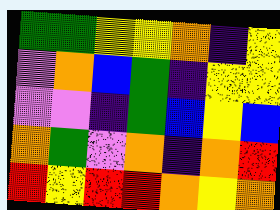[["green", "green", "yellow", "yellow", "orange", "indigo", "yellow"], ["violet", "orange", "blue", "green", "indigo", "yellow", "yellow"], ["violet", "violet", "indigo", "green", "blue", "yellow", "blue"], ["orange", "green", "violet", "orange", "indigo", "orange", "red"], ["red", "yellow", "red", "red", "orange", "yellow", "orange"]]